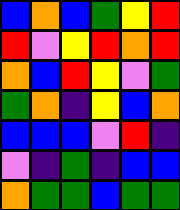[["blue", "orange", "blue", "green", "yellow", "red"], ["red", "violet", "yellow", "red", "orange", "red"], ["orange", "blue", "red", "yellow", "violet", "green"], ["green", "orange", "indigo", "yellow", "blue", "orange"], ["blue", "blue", "blue", "violet", "red", "indigo"], ["violet", "indigo", "green", "indigo", "blue", "blue"], ["orange", "green", "green", "blue", "green", "green"]]